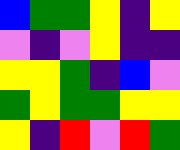[["blue", "green", "green", "yellow", "indigo", "yellow"], ["violet", "indigo", "violet", "yellow", "indigo", "indigo"], ["yellow", "yellow", "green", "indigo", "blue", "violet"], ["green", "yellow", "green", "green", "yellow", "yellow"], ["yellow", "indigo", "red", "violet", "red", "green"]]